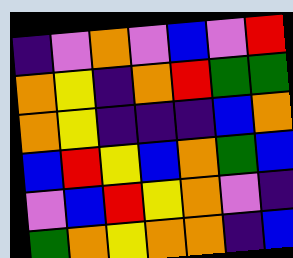[["indigo", "violet", "orange", "violet", "blue", "violet", "red"], ["orange", "yellow", "indigo", "orange", "red", "green", "green"], ["orange", "yellow", "indigo", "indigo", "indigo", "blue", "orange"], ["blue", "red", "yellow", "blue", "orange", "green", "blue"], ["violet", "blue", "red", "yellow", "orange", "violet", "indigo"], ["green", "orange", "yellow", "orange", "orange", "indigo", "blue"]]